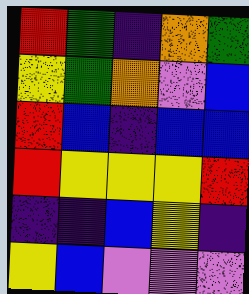[["red", "green", "indigo", "orange", "green"], ["yellow", "green", "orange", "violet", "blue"], ["red", "blue", "indigo", "blue", "blue"], ["red", "yellow", "yellow", "yellow", "red"], ["indigo", "indigo", "blue", "yellow", "indigo"], ["yellow", "blue", "violet", "violet", "violet"]]